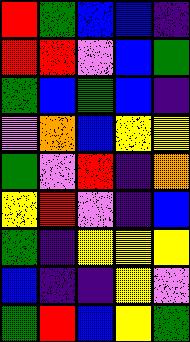[["red", "green", "blue", "blue", "indigo"], ["red", "red", "violet", "blue", "green"], ["green", "blue", "green", "blue", "indigo"], ["violet", "orange", "blue", "yellow", "yellow"], ["green", "violet", "red", "indigo", "orange"], ["yellow", "red", "violet", "indigo", "blue"], ["green", "indigo", "yellow", "yellow", "yellow"], ["blue", "indigo", "indigo", "yellow", "violet"], ["green", "red", "blue", "yellow", "green"]]